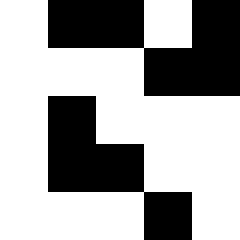[["white", "black", "black", "white", "black"], ["white", "white", "white", "black", "black"], ["white", "black", "white", "white", "white"], ["white", "black", "black", "white", "white"], ["white", "white", "white", "black", "white"]]